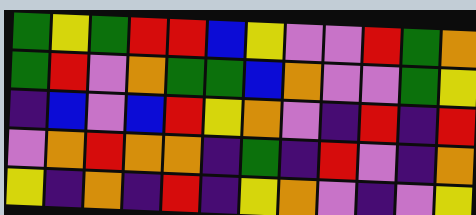[["green", "yellow", "green", "red", "red", "blue", "yellow", "violet", "violet", "red", "green", "orange"], ["green", "red", "violet", "orange", "green", "green", "blue", "orange", "violet", "violet", "green", "yellow"], ["indigo", "blue", "violet", "blue", "red", "yellow", "orange", "violet", "indigo", "red", "indigo", "red"], ["violet", "orange", "red", "orange", "orange", "indigo", "green", "indigo", "red", "violet", "indigo", "orange"], ["yellow", "indigo", "orange", "indigo", "red", "indigo", "yellow", "orange", "violet", "indigo", "violet", "yellow"]]